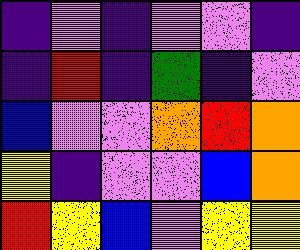[["indigo", "violet", "indigo", "violet", "violet", "indigo"], ["indigo", "red", "indigo", "green", "indigo", "violet"], ["blue", "violet", "violet", "orange", "red", "orange"], ["yellow", "indigo", "violet", "violet", "blue", "orange"], ["red", "yellow", "blue", "violet", "yellow", "yellow"]]